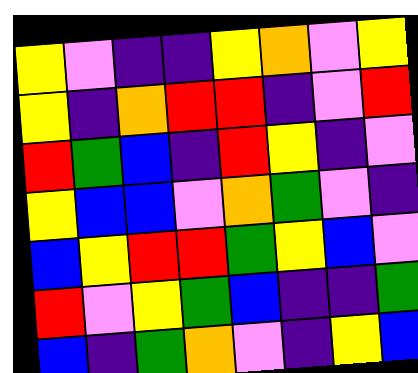[["yellow", "violet", "indigo", "indigo", "yellow", "orange", "violet", "yellow"], ["yellow", "indigo", "orange", "red", "red", "indigo", "violet", "red"], ["red", "green", "blue", "indigo", "red", "yellow", "indigo", "violet"], ["yellow", "blue", "blue", "violet", "orange", "green", "violet", "indigo"], ["blue", "yellow", "red", "red", "green", "yellow", "blue", "violet"], ["red", "violet", "yellow", "green", "blue", "indigo", "indigo", "green"], ["blue", "indigo", "green", "orange", "violet", "indigo", "yellow", "blue"]]